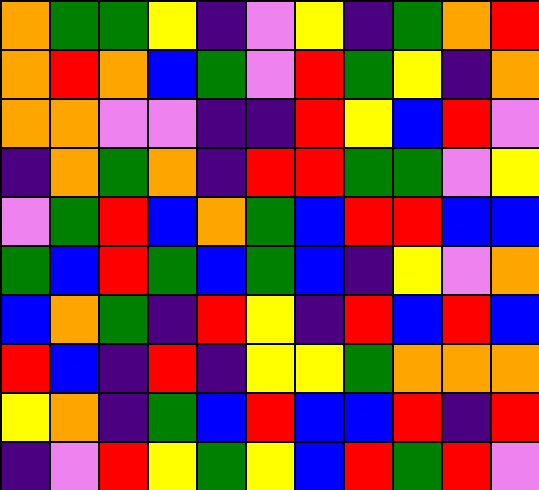[["orange", "green", "green", "yellow", "indigo", "violet", "yellow", "indigo", "green", "orange", "red"], ["orange", "red", "orange", "blue", "green", "violet", "red", "green", "yellow", "indigo", "orange"], ["orange", "orange", "violet", "violet", "indigo", "indigo", "red", "yellow", "blue", "red", "violet"], ["indigo", "orange", "green", "orange", "indigo", "red", "red", "green", "green", "violet", "yellow"], ["violet", "green", "red", "blue", "orange", "green", "blue", "red", "red", "blue", "blue"], ["green", "blue", "red", "green", "blue", "green", "blue", "indigo", "yellow", "violet", "orange"], ["blue", "orange", "green", "indigo", "red", "yellow", "indigo", "red", "blue", "red", "blue"], ["red", "blue", "indigo", "red", "indigo", "yellow", "yellow", "green", "orange", "orange", "orange"], ["yellow", "orange", "indigo", "green", "blue", "red", "blue", "blue", "red", "indigo", "red"], ["indigo", "violet", "red", "yellow", "green", "yellow", "blue", "red", "green", "red", "violet"]]